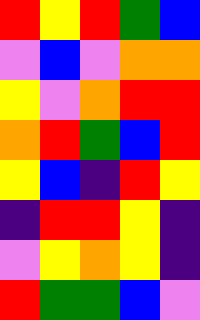[["red", "yellow", "red", "green", "blue"], ["violet", "blue", "violet", "orange", "orange"], ["yellow", "violet", "orange", "red", "red"], ["orange", "red", "green", "blue", "red"], ["yellow", "blue", "indigo", "red", "yellow"], ["indigo", "red", "red", "yellow", "indigo"], ["violet", "yellow", "orange", "yellow", "indigo"], ["red", "green", "green", "blue", "violet"]]